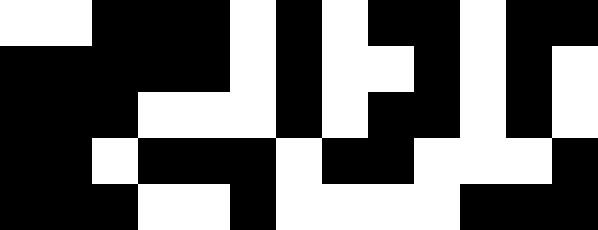[["white", "white", "black", "black", "black", "white", "black", "white", "black", "black", "white", "black", "black"], ["black", "black", "black", "black", "black", "white", "black", "white", "white", "black", "white", "black", "white"], ["black", "black", "black", "white", "white", "white", "black", "white", "black", "black", "white", "black", "white"], ["black", "black", "white", "black", "black", "black", "white", "black", "black", "white", "white", "white", "black"], ["black", "black", "black", "white", "white", "black", "white", "white", "white", "white", "black", "black", "black"]]